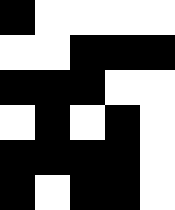[["black", "white", "white", "white", "white"], ["white", "white", "black", "black", "black"], ["black", "black", "black", "white", "white"], ["white", "black", "white", "black", "white"], ["black", "black", "black", "black", "white"], ["black", "white", "black", "black", "white"]]